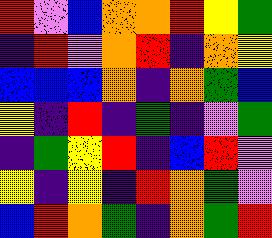[["red", "violet", "blue", "orange", "orange", "red", "yellow", "green"], ["indigo", "red", "violet", "orange", "red", "indigo", "orange", "yellow"], ["blue", "blue", "blue", "orange", "indigo", "orange", "green", "blue"], ["yellow", "indigo", "red", "indigo", "green", "indigo", "violet", "green"], ["indigo", "green", "yellow", "red", "indigo", "blue", "red", "violet"], ["yellow", "indigo", "yellow", "indigo", "red", "orange", "green", "violet"], ["blue", "red", "orange", "green", "indigo", "orange", "green", "red"]]